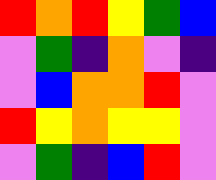[["red", "orange", "red", "yellow", "green", "blue"], ["violet", "green", "indigo", "orange", "violet", "indigo"], ["violet", "blue", "orange", "orange", "red", "violet"], ["red", "yellow", "orange", "yellow", "yellow", "violet"], ["violet", "green", "indigo", "blue", "red", "violet"]]